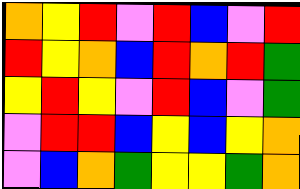[["orange", "yellow", "red", "violet", "red", "blue", "violet", "red"], ["red", "yellow", "orange", "blue", "red", "orange", "red", "green"], ["yellow", "red", "yellow", "violet", "red", "blue", "violet", "green"], ["violet", "red", "red", "blue", "yellow", "blue", "yellow", "orange"], ["violet", "blue", "orange", "green", "yellow", "yellow", "green", "orange"]]